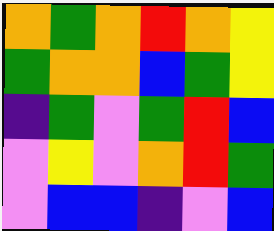[["orange", "green", "orange", "red", "orange", "yellow"], ["green", "orange", "orange", "blue", "green", "yellow"], ["indigo", "green", "violet", "green", "red", "blue"], ["violet", "yellow", "violet", "orange", "red", "green"], ["violet", "blue", "blue", "indigo", "violet", "blue"]]